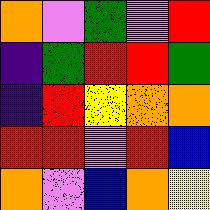[["orange", "violet", "green", "violet", "red"], ["indigo", "green", "red", "red", "green"], ["indigo", "red", "yellow", "orange", "orange"], ["red", "red", "violet", "red", "blue"], ["orange", "violet", "blue", "orange", "yellow"]]